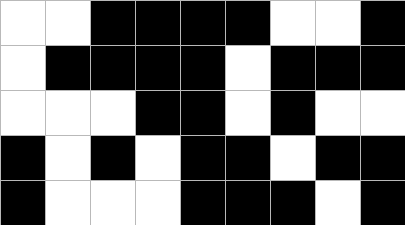[["white", "white", "black", "black", "black", "black", "white", "white", "black"], ["white", "black", "black", "black", "black", "white", "black", "black", "black"], ["white", "white", "white", "black", "black", "white", "black", "white", "white"], ["black", "white", "black", "white", "black", "black", "white", "black", "black"], ["black", "white", "white", "white", "black", "black", "black", "white", "black"]]